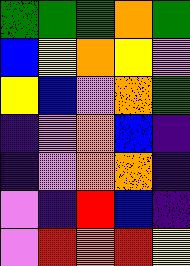[["green", "green", "green", "orange", "green"], ["blue", "yellow", "orange", "yellow", "violet"], ["yellow", "blue", "violet", "orange", "green"], ["indigo", "violet", "orange", "blue", "indigo"], ["indigo", "violet", "orange", "orange", "indigo"], ["violet", "indigo", "red", "blue", "indigo"], ["violet", "red", "orange", "red", "yellow"]]